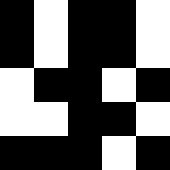[["black", "white", "black", "black", "white"], ["black", "white", "black", "black", "white"], ["white", "black", "black", "white", "black"], ["white", "white", "black", "black", "white"], ["black", "black", "black", "white", "black"]]